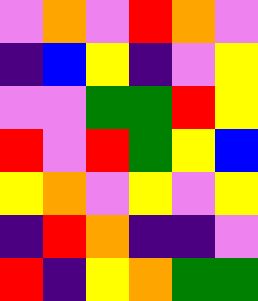[["violet", "orange", "violet", "red", "orange", "violet"], ["indigo", "blue", "yellow", "indigo", "violet", "yellow"], ["violet", "violet", "green", "green", "red", "yellow"], ["red", "violet", "red", "green", "yellow", "blue"], ["yellow", "orange", "violet", "yellow", "violet", "yellow"], ["indigo", "red", "orange", "indigo", "indigo", "violet"], ["red", "indigo", "yellow", "orange", "green", "green"]]